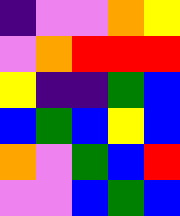[["indigo", "violet", "violet", "orange", "yellow"], ["violet", "orange", "red", "red", "red"], ["yellow", "indigo", "indigo", "green", "blue"], ["blue", "green", "blue", "yellow", "blue"], ["orange", "violet", "green", "blue", "red"], ["violet", "violet", "blue", "green", "blue"]]